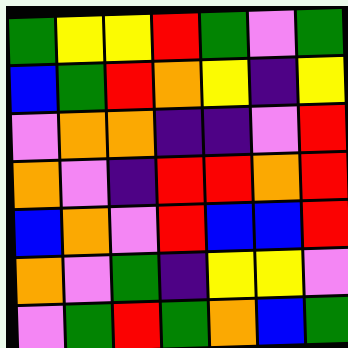[["green", "yellow", "yellow", "red", "green", "violet", "green"], ["blue", "green", "red", "orange", "yellow", "indigo", "yellow"], ["violet", "orange", "orange", "indigo", "indigo", "violet", "red"], ["orange", "violet", "indigo", "red", "red", "orange", "red"], ["blue", "orange", "violet", "red", "blue", "blue", "red"], ["orange", "violet", "green", "indigo", "yellow", "yellow", "violet"], ["violet", "green", "red", "green", "orange", "blue", "green"]]